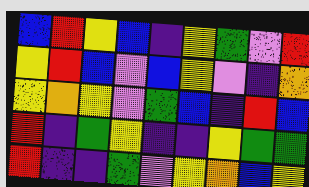[["blue", "red", "yellow", "blue", "indigo", "yellow", "green", "violet", "red"], ["yellow", "red", "blue", "violet", "blue", "yellow", "violet", "indigo", "orange"], ["yellow", "orange", "yellow", "violet", "green", "blue", "indigo", "red", "blue"], ["red", "indigo", "green", "yellow", "indigo", "indigo", "yellow", "green", "green"], ["red", "indigo", "indigo", "green", "violet", "yellow", "orange", "blue", "yellow"]]